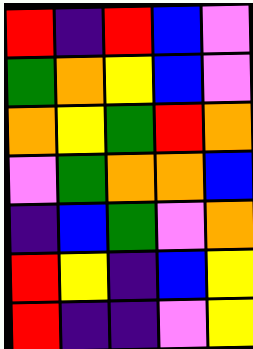[["red", "indigo", "red", "blue", "violet"], ["green", "orange", "yellow", "blue", "violet"], ["orange", "yellow", "green", "red", "orange"], ["violet", "green", "orange", "orange", "blue"], ["indigo", "blue", "green", "violet", "orange"], ["red", "yellow", "indigo", "blue", "yellow"], ["red", "indigo", "indigo", "violet", "yellow"]]